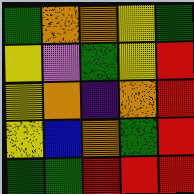[["green", "orange", "orange", "yellow", "green"], ["yellow", "violet", "green", "yellow", "red"], ["yellow", "orange", "indigo", "orange", "red"], ["yellow", "blue", "orange", "green", "red"], ["green", "green", "red", "red", "red"]]